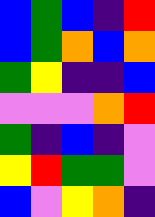[["blue", "green", "blue", "indigo", "red"], ["blue", "green", "orange", "blue", "orange"], ["green", "yellow", "indigo", "indigo", "blue"], ["violet", "violet", "violet", "orange", "red"], ["green", "indigo", "blue", "indigo", "violet"], ["yellow", "red", "green", "green", "violet"], ["blue", "violet", "yellow", "orange", "indigo"]]